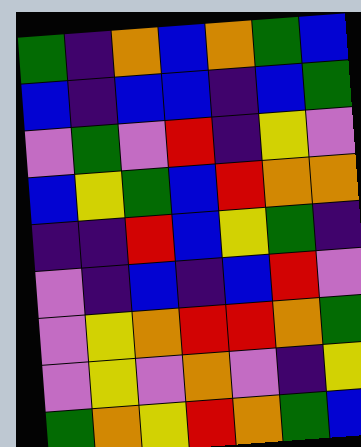[["green", "indigo", "orange", "blue", "orange", "green", "blue"], ["blue", "indigo", "blue", "blue", "indigo", "blue", "green"], ["violet", "green", "violet", "red", "indigo", "yellow", "violet"], ["blue", "yellow", "green", "blue", "red", "orange", "orange"], ["indigo", "indigo", "red", "blue", "yellow", "green", "indigo"], ["violet", "indigo", "blue", "indigo", "blue", "red", "violet"], ["violet", "yellow", "orange", "red", "red", "orange", "green"], ["violet", "yellow", "violet", "orange", "violet", "indigo", "yellow"], ["green", "orange", "yellow", "red", "orange", "green", "blue"]]